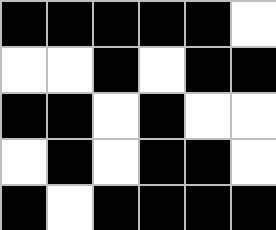[["black", "black", "black", "black", "black", "white"], ["white", "white", "black", "white", "black", "black"], ["black", "black", "white", "black", "white", "white"], ["white", "black", "white", "black", "black", "white"], ["black", "white", "black", "black", "black", "black"]]